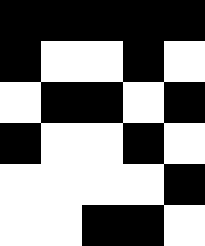[["black", "black", "black", "black", "black"], ["black", "white", "white", "black", "white"], ["white", "black", "black", "white", "black"], ["black", "white", "white", "black", "white"], ["white", "white", "white", "white", "black"], ["white", "white", "black", "black", "white"]]